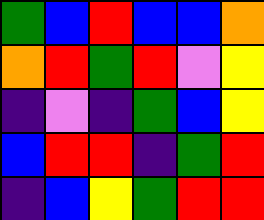[["green", "blue", "red", "blue", "blue", "orange"], ["orange", "red", "green", "red", "violet", "yellow"], ["indigo", "violet", "indigo", "green", "blue", "yellow"], ["blue", "red", "red", "indigo", "green", "red"], ["indigo", "blue", "yellow", "green", "red", "red"]]